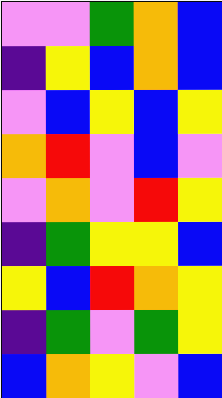[["violet", "violet", "green", "orange", "blue"], ["indigo", "yellow", "blue", "orange", "blue"], ["violet", "blue", "yellow", "blue", "yellow"], ["orange", "red", "violet", "blue", "violet"], ["violet", "orange", "violet", "red", "yellow"], ["indigo", "green", "yellow", "yellow", "blue"], ["yellow", "blue", "red", "orange", "yellow"], ["indigo", "green", "violet", "green", "yellow"], ["blue", "orange", "yellow", "violet", "blue"]]